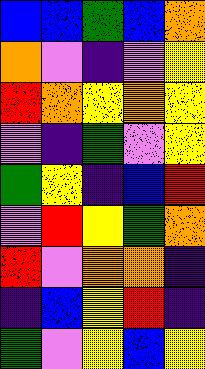[["blue", "blue", "green", "blue", "orange"], ["orange", "violet", "indigo", "violet", "yellow"], ["red", "orange", "yellow", "orange", "yellow"], ["violet", "indigo", "green", "violet", "yellow"], ["green", "yellow", "indigo", "blue", "red"], ["violet", "red", "yellow", "green", "orange"], ["red", "violet", "orange", "orange", "indigo"], ["indigo", "blue", "yellow", "red", "indigo"], ["green", "violet", "yellow", "blue", "yellow"]]